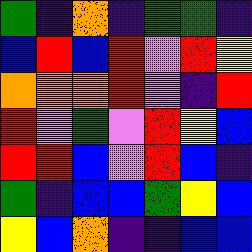[["green", "indigo", "orange", "indigo", "green", "green", "indigo"], ["blue", "red", "blue", "red", "violet", "red", "yellow"], ["orange", "orange", "orange", "red", "violet", "indigo", "red"], ["red", "violet", "green", "violet", "red", "yellow", "blue"], ["red", "red", "blue", "violet", "red", "blue", "indigo"], ["green", "indigo", "blue", "blue", "green", "yellow", "blue"], ["yellow", "blue", "orange", "indigo", "indigo", "blue", "blue"]]